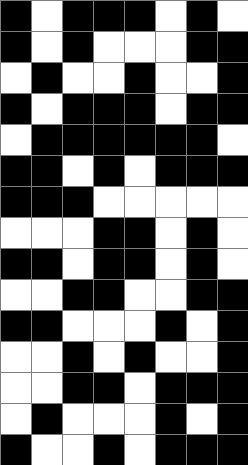[["black", "white", "black", "black", "black", "white", "black", "white"], ["black", "white", "black", "white", "white", "white", "black", "black"], ["white", "black", "white", "white", "black", "white", "white", "black"], ["black", "white", "black", "black", "black", "white", "black", "black"], ["white", "black", "black", "black", "black", "black", "black", "white"], ["black", "black", "white", "black", "white", "black", "black", "black"], ["black", "black", "black", "white", "white", "white", "white", "white"], ["white", "white", "white", "black", "black", "white", "black", "white"], ["black", "black", "white", "black", "black", "white", "black", "white"], ["white", "white", "black", "black", "white", "white", "black", "black"], ["black", "black", "white", "white", "white", "black", "white", "black"], ["white", "white", "black", "white", "black", "white", "white", "black"], ["white", "white", "black", "black", "white", "black", "black", "black"], ["white", "black", "white", "white", "white", "black", "white", "black"], ["black", "white", "white", "black", "white", "black", "black", "black"]]